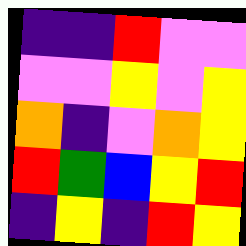[["indigo", "indigo", "red", "violet", "violet"], ["violet", "violet", "yellow", "violet", "yellow"], ["orange", "indigo", "violet", "orange", "yellow"], ["red", "green", "blue", "yellow", "red"], ["indigo", "yellow", "indigo", "red", "yellow"]]